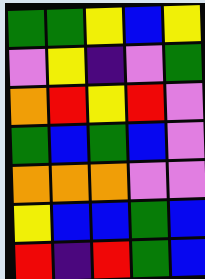[["green", "green", "yellow", "blue", "yellow"], ["violet", "yellow", "indigo", "violet", "green"], ["orange", "red", "yellow", "red", "violet"], ["green", "blue", "green", "blue", "violet"], ["orange", "orange", "orange", "violet", "violet"], ["yellow", "blue", "blue", "green", "blue"], ["red", "indigo", "red", "green", "blue"]]